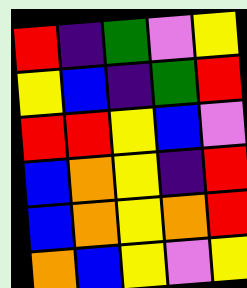[["red", "indigo", "green", "violet", "yellow"], ["yellow", "blue", "indigo", "green", "red"], ["red", "red", "yellow", "blue", "violet"], ["blue", "orange", "yellow", "indigo", "red"], ["blue", "orange", "yellow", "orange", "red"], ["orange", "blue", "yellow", "violet", "yellow"]]